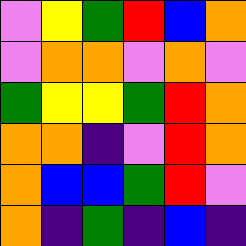[["violet", "yellow", "green", "red", "blue", "orange"], ["violet", "orange", "orange", "violet", "orange", "violet"], ["green", "yellow", "yellow", "green", "red", "orange"], ["orange", "orange", "indigo", "violet", "red", "orange"], ["orange", "blue", "blue", "green", "red", "violet"], ["orange", "indigo", "green", "indigo", "blue", "indigo"]]